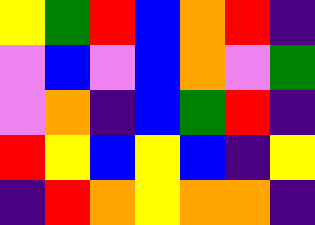[["yellow", "green", "red", "blue", "orange", "red", "indigo"], ["violet", "blue", "violet", "blue", "orange", "violet", "green"], ["violet", "orange", "indigo", "blue", "green", "red", "indigo"], ["red", "yellow", "blue", "yellow", "blue", "indigo", "yellow"], ["indigo", "red", "orange", "yellow", "orange", "orange", "indigo"]]